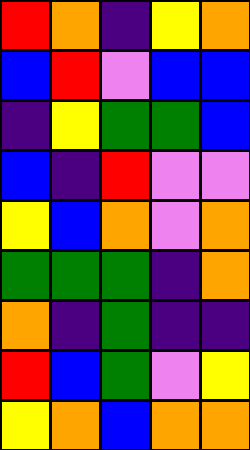[["red", "orange", "indigo", "yellow", "orange"], ["blue", "red", "violet", "blue", "blue"], ["indigo", "yellow", "green", "green", "blue"], ["blue", "indigo", "red", "violet", "violet"], ["yellow", "blue", "orange", "violet", "orange"], ["green", "green", "green", "indigo", "orange"], ["orange", "indigo", "green", "indigo", "indigo"], ["red", "blue", "green", "violet", "yellow"], ["yellow", "orange", "blue", "orange", "orange"]]